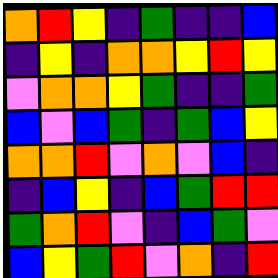[["orange", "red", "yellow", "indigo", "green", "indigo", "indigo", "blue"], ["indigo", "yellow", "indigo", "orange", "orange", "yellow", "red", "yellow"], ["violet", "orange", "orange", "yellow", "green", "indigo", "indigo", "green"], ["blue", "violet", "blue", "green", "indigo", "green", "blue", "yellow"], ["orange", "orange", "red", "violet", "orange", "violet", "blue", "indigo"], ["indigo", "blue", "yellow", "indigo", "blue", "green", "red", "red"], ["green", "orange", "red", "violet", "indigo", "blue", "green", "violet"], ["blue", "yellow", "green", "red", "violet", "orange", "indigo", "red"]]